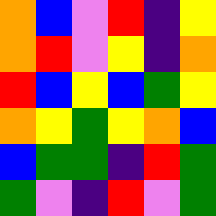[["orange", "blue", "violet", "red", "indigo", "yellow"], ["orange", "red", "violet", "yellow", "indigo", "orange"], ["red", "blue", "yellow", "blue", "green", "yellow"], ["orange", "yellow", "green", "yellow", "orange", "blue"], ["blue", "green", "green", "indigo", "red", "green"], ["green", "violet", "indigo", "red", "violet", "green"]]